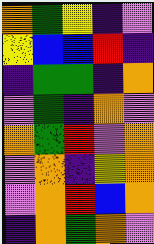[["orange", "green", "yellow", "indigo", "violet"], ["yellow", "blue", "blue", "red", "indigo"], ["indigo", "green", "green", "indigo", "orange"], ["violet", "green", "indigo", "orange", "violet"], ["orange", "green", "red", "violet", "orange"], ["violet", "orange", "indigo", "yellow", "orange"], ["violet", "orange", "red", "blue", "orange"], ["indigo", "orange", "green", "orange", "violet"]]